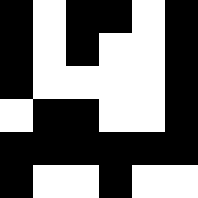[["black", "white", "black", "black", "white", "black"], ["black", "white", "black", "white", "white", "black"], ["black", "white", "white", "white", "white", "black"], ["white", "black", "black", "white", "white", "black"], ["black", "black", "black", "black", "black", "black"], ["black", "white", "white", "black", "white", "white"]]